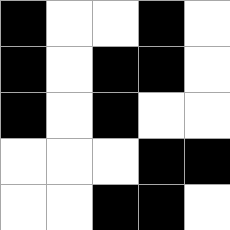[["black", "white", "white", "black", "white"], ["black", "white", "black", "black", "white"], ["black", "white", "black", "white", "white"], ["white", "white", "white", "black", "black"], ["white", "white", "black", "black", "white"]]